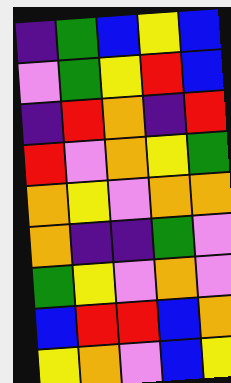[["indigo", "green", "blue", "yellow", "blue"], ["violet", "green", "yellow", "red", "blue"], ["indigo", "red", "orange", "indigo", "red"], ["red", "violet", "orange", "yellow", "green"], ["orange", "yellow", "violet", "orange", "orange"], ["orange", "indigo", "indigo", "green", "violet"], ["green", "yellow", "violet", "orange", "violet"], ["blue", "red", "red", "blue", "orange"], ["yellow", "orange", "violet", "blue", "yellow"]]